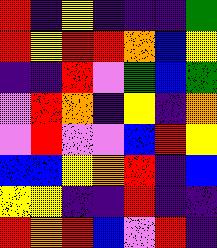[["red", "indigo", "yellow", "indigo", "indigo", "indigo", "green"], ["red", "yellow", "red", "red", "orange", "blue", "yellow"], ["indigo", "indigo", "red", "violet", "green", "blue", "green"], ["violet", "red", "orange", "indigo", "yellow", "indigo", "orange"], ["violet", "red", "violet", "violet", "blue", "red", "yellow"], ["blue", "blue", "yellow", "orange", "red", "indigo", "blue"], ["yellow", "yellow", "indigo", "indigo", "red", "indigo", "indigo"], ["red", "orange", "red", "blue", "violet", "red", "indigo"]]